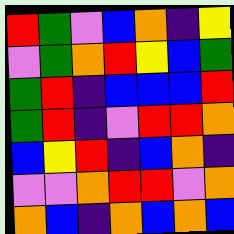[["red", "green", "violet", "blue", "orange", "indigo", "yellow"], ["violet", "green", "orange", "red", "yellow", "blue", "green"], ["green", "red", "indigo", "blue", "blue", "blue", "red"], ["green", "red", "indigo", "violet", "red", "red", "orange"], ["blue", "yellow", "red", "indigo", "blue", "orange", "indigo"], ["violet", "violet", "orange", "red", "red", "violet", "orange"], ["orange", "blue", "indigo", "orange", "blue", "orange", "blue"]]